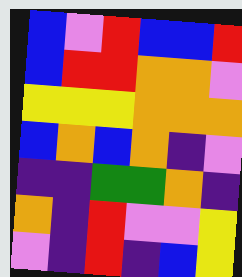[["blue", "violet", "red", "blue", "blue", "red"], ["blue", "red", "red", "orange", "orange", "violet"], ["yellow", "yellow", "yellow", "orange", "orange", "orange"], ["blue", "orange", "blue", "orange", "indigo", "violet"], ["indigo", "indigo", "green", "green", "orange", "indigo"], ["orange", "indigo", "red", "violet", "violet", "yellow"], ["violet", "indigo", "red", "indigo", "blue", "yellow"]]